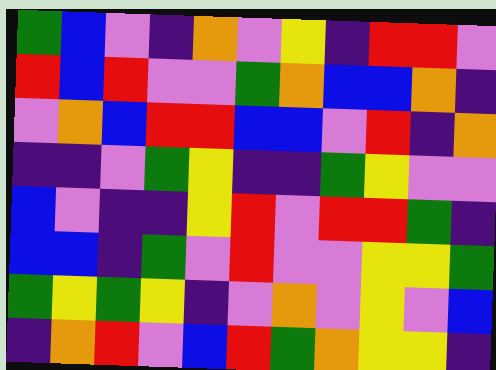[["green", "blue", "violet", "indigo", "orange", "violet", "yellow", "indigo", "red", "red", "violet"], ["red", "blue", "red", "violet", "violet", "green", "orange", "blue", "blue", "orange", "indigo"], ["violet", "orange", "blue", "red", "red", "blue", "blue", "violet", "red", "indigo", "orange"], ["indigo", "indigo", "violet", "green", "yellow", "indigo", "indigo", "green", "yellow", "violet", "violet"], ["blue", "violet", "indigo", "indigo", "yellow", "red", "violet", "red", "red", "green", "indigo"], ["blue", "blue", "indigo", "green", "violet", "red", "violet", "violet", "yellow", "yellow", "green"], ["green", "yellow", "green", "yellow", "indigo", "violet", "orange", "violet", "yellow", "violet", "blue"], ["indigo", "orange", "red", "violet", "blue", "red", "green", "orange", "yellow", "yellow", "indigo"]]